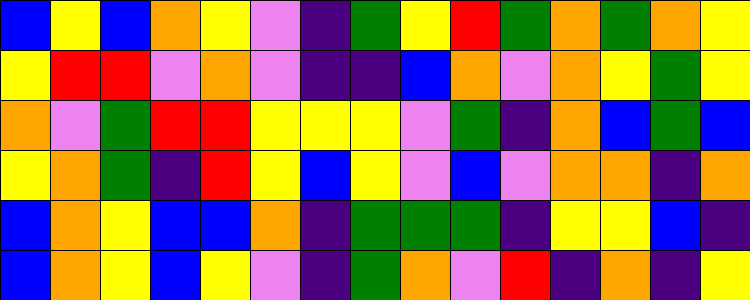[["blue", "yellow", "blue", "orange", "yellow", "violet", "indigo", "green", "yellow", "red", "green", "orange", "green", "orange", "yellow"], ["yellow", "red", "red", "violet", "orange", "violet", "indigo", "indigo", "blue", "orange", "violet", "orange", "yellow", "green", "yellow"], ["orange", "violet", "green", "red", "red", "yellow", "yellow", "yellow", "violet", "green", "indigo", "orange", "blue", "green", "blue"], ["yellow", "orange", "green", "indigo", "red", "yellow", "blue", "yellow", "violet", "blue", "violet", "orange", "orange", "indigo", "orange"], ["blue", "orange", "yellow", "blue", "blue", "orange", "indigo", "green", "green", "green", "indigo", "yellow", "yellow", "blue", "indigo"], ["blue", "orange", "yellow", "blue", "yellow", "violet", "indigo", "green", "orange", "violet", "red", "indigo", "orange", "indigo", "yellow"]]